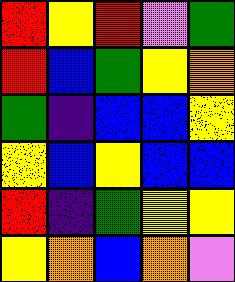[["red", "yellow", "red", "violet", "green"], ["red", "blue", "green", "yellow", "orange"], ["green", "indigo", "blue", "blue", "yellow"], ["yellow", "blue", "yellow", "blue", "blue"], ["red", "indigo", "green", "yellow", "yellow"], ["yellow", "orange", "blue", "orange", "violet"]]